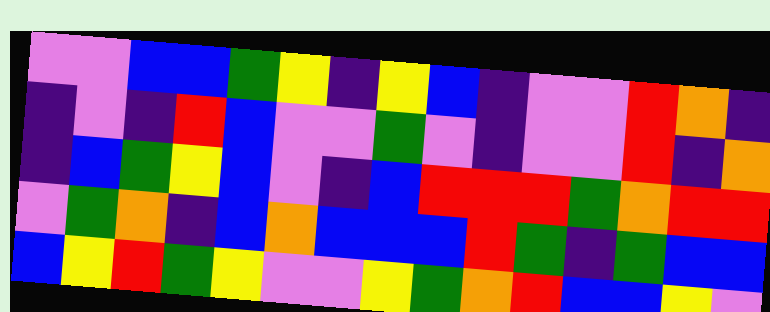[["violet", "violet", "blue", "blue", "green", "yellow", "indigo", "yellow", "blue", "indigo", "violet", "violet", "red", "orange", "indigo"], ["indigo", "violet", "indigo", "red", "blue", "violet", "violet", "green", "violet", "indigo", "violet", "violet", "red", "indigo", "orange"], ["indigo", "blue", "green", "yellow", "blue", "violet", "indigo", "blue", "red", "red", "red", "green", "orange", "red", "red"], ["violet", "green", "orange", "indigo", "blue", "orange", "blue", "blue", "blue", "red", "green", "indigo", "green", "blue", "blue"], ["blue", "yellow", "red", "green", "yellow", "violet", "violet", "yellow", "green", "orange", "red", "blue", "blue", "yellow", "violet"]]